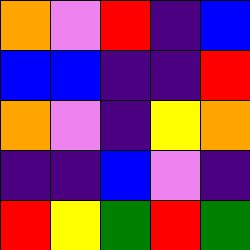[["orange", "violet", "red", "indigo", "blue"], ["blue", "blue", "indigo", "indigo", "red"], ["orange", "violet", "indigo", "yellow", "orange"], ["indigo", "indigo", "blue", "violet", "indigo"], ["red", "yellow", "green", "red", "green"]]